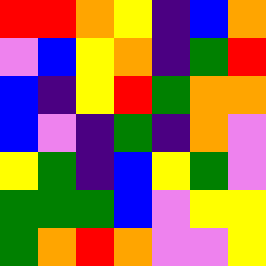[["red", "red", "orange", "yellow", "indigo", "blue", "orange"], ["violet", "blue", "yellow", "orange", "indigo", "green", "red"], ["blue", "indigo", "yellow", "red", "green", "orange", "orange"], ["blue", "violet", "indigo", "green", "indigo", "orange", "violet"], ["yellow", "green", "indigo", "blue", "yellow", "green", "violet"], ["green", "green", "green", "blue", "violet", "yellow", "yellow"], ["green", "orange", "red", "orange", "violet", "violet", "yellow"]]